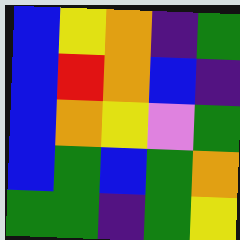[["blue", "yellow", "orange", "indigo", "green"], ["blue", "red", "orange", "blue", "indigo"], ["blue", "orange", "yellow", "violet", "green"], ["blue", "green", "blue", "green", "orange"], ["green", "green", "indigo", "green", "yellow"]]